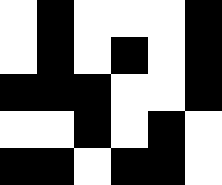[["white", "black", "white", "white", "white", "black"], ["white", "black", "white", "black", "white", "black"], ["black", "black", "black", "white", "white", "black"], ["white", "white", "black", "white", "black", "white"], ["black", "black", "white", "black", "black", "white"]]